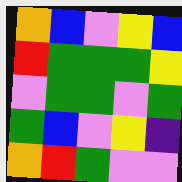[["orange", "blue", "violet", "yellow", "blue"], ["red", "green", "green", "green", "yellow"], ["violet", "green", "green", "violet", "green"], ["green", "blue", "violet", "yellow", "indigo"], ["orange", "red", "green", "violet", "violet"]]